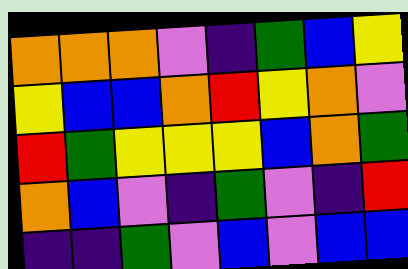[["orange", "orange", "orange", "violet", "indigo", "green", "blue", "yellow"], ["yellow", "blue", "blue", "orange", "red", "yellow", "orange", "violet"], ["red", "green", "yellow", "yellow", "yellow", "blue", "orange", "green"], ["orange", "blue", "violet", "indigo", "green", "violet", "indigo", "red"], ["indigo", "indigo", "green", "violet", "blue", "violet", "blue", "blue"]]